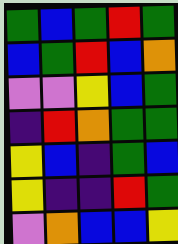[["green", "blue", "green", "red", "green"], ["blue", "green", "red", "blue", "orange"], ["violet", "violet", "yellow", "blue", "green"], ["indigo", "red", "orange", "green", "green"], ["yellow", "blue", "indigo", "green", "blue"], ["yellow", "indigo", "indigo", "red", "green"], ["violet", "orange", "blue", "blue", "yellow"]]